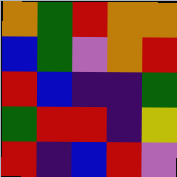[["orange", "green", "red", "orange", "orange"], ["blue", "green", "violet", "orange", "red"], ["red", "blue", "indigo", "indigo", "green"], ["green", "red", "red", "indigo", "yellow"], ["red", "indigo", "blue", "red", "violet"]]